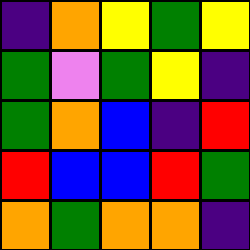[["indigo", "orange", "yellow", "green", "yellow"], ["green", "violet", "green", "yellow", "indigo"], ["green", "orange", "blue", "indigo", "red"], ["red", "blue", "blue", "red", "green"], ["orange", "green", "orange", "orange", "indigo"]]